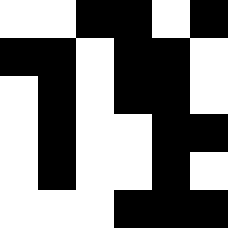[["white", "white", "black", "black", "white", "black"], ["black", "black", "white", "black", "black", "white"], ["white", "black", "white", "black", "black", "white"], ["white", "black", "white", "white", "black", "black"], ["white", "black", "white", "white", "black", "white"], ["white", "white", "white", "black", "black", "black"]]